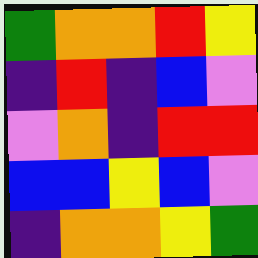[["green", "orange", "orange", "red", "yellow"], ["indigo", "red", "indigo", "blue", "violet"], ["violet", "orange", "indigo", "red", "red"], ["blue", "blue", "yellow", "blue", "violet"], ["indigo", "orange", "orange", "yellow", "green"]]